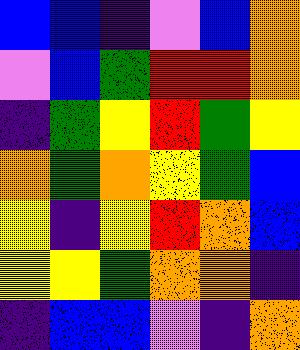[["blue", "blue", "indigo", "violet", "blue", "orange"], ["violet", "blue", "green", "red", "red", "orange"], ["indigo", "green", "yellow", "red", "green", "yellow"], ["orange", "green", "orange", "yellow", "green", "blue"], ["yellow", "indigo", "yellow", "red", "orange", "blue"], ["yellow", "yellow", "green", "orange", "orange", "indigo"], ["indigo", "blue", "blue", "violet", "indigo", "orange"]]